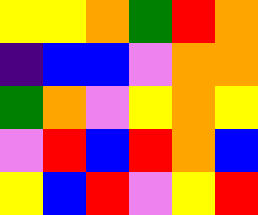[["yellow", "yellow", "orange", "green", "red", "orange"], ["indigo", "blue", "blue", "violet", "orange", "orange"], ["green", "orange", "violet", "yellow", "orange", "yellow"], ["violet", "red", "blue", "red", "orange", "blue"], ["yellow", "blue", "red", "violet", "yellow", "red"]]